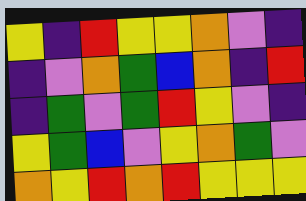[["yellow", "indigo", "red", "yellow", "yellow", "orange", "violet", "indigo"], ["indigo", "violet", "orange", "green", "blue", "orange", "indigo", "red"], ["indigo", "green", "violet", "green", "red", "yellow", "violet", "indigo"], ["yellow", "green", "blue", "violet", "yellow", "orange", "green", "violet"], ["orange", "yellow", "red", "orange", "red", "yellow", "yellow", "yellow"]]